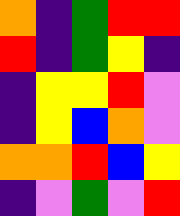[["orange", "indigo", "green", "red", "red"], ["red", "indigo", "green", "yellow", "indigo"], ["indigo", "yellow", "yellow", "red", "violet"], ["indigo", "yellow", "blue", "orange", "violet"], ["orange", "orange", "red", "blue", "yellow"], ["indigo", "violet", "green", "violet", "red"]]